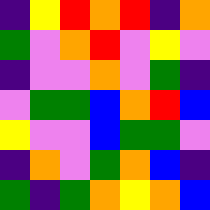[["indigo", "yellow", "red", "orange", "red", "indigo", "orange"], ["green", "violet", "orange", "red", "violet", "yellow", "violet"], ["indigo", "violet", "violet", "orange", "violet", "green", "indigo"], ["violet", "green", "green", "blue", "orange", "red", "blue"], ["yellow", "violet", "violet", "blue", "green", "green", "violet"], ["indigo", "orange", "violet", "green", "orange", "blue", "indigo"], ["green", "indigo", "green", "orange", "yellow", "orange", "blue"]]